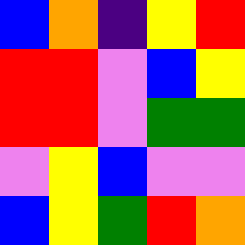[["blue", "orange", "indigo", "yellow", "red"], ["red", "red", "violet", "blue", "yellow"], ["red", "red", "violet", "green", "green"], ["violet", "yellow", "blue", "violet", "violet"], ["blue", "yellow", "green", "red", "orange"]]